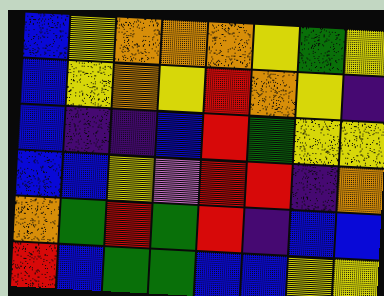[["blue", "yellow", "orange", "orange", "orange", "yellow", "green", "yellow"], ["blue", "yellow", "orange", "yellow", "red", "orange", "yellow", "indigo"], ["blue", "indigo", "indigo", "blue", "red", "green", "yellow", "yellow"], ["blue", "blue", "yellow", "violet", "red", "red", "indigo", "orange"], ["orange", "green", "red", "green", "red", "indigo", "blue", "blue"], ["red", "blue", "green", "green", "blue", "blue", "yellow", "yellow"]]